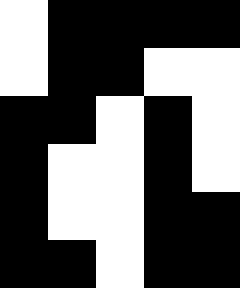[["white", "black", "black", "black", "black"], ["white", "black", "black", "white", "white"], ["black", "black", "white", "black", "white"], ["black", "white", "white", "black", "white"], ["black", "white", "white", "black", "black"], ["black", "black", "white", "black", "black"]]